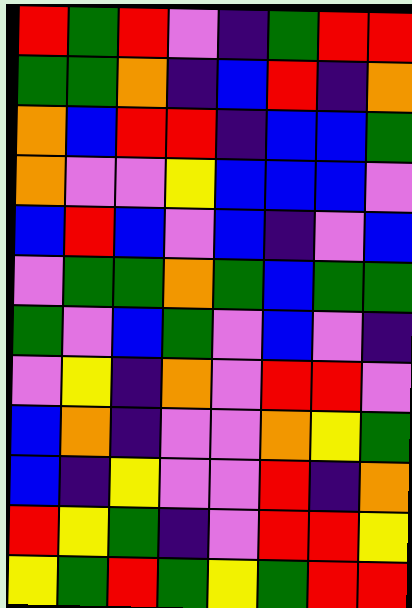[["red", "green", "red", "violet", "indigo", "green", "red", "red"], ["green", "green", "orange", "indigo", "blue", "red", "indigo", "orange"], ["orange", "blue", "red", "red", "indigo", "blue", "blue", "green"], ["orange", "violet", "violet", "yellow", "blue", "blue", "blue", "violet"], ["blue", "red", "blue", "violet", "blue", "indigo", "violet", "blue"], ["violet", "green", "green", "orange", "green", "blue", "green", "green"], ["green", "violet", "blue", "green", "violet", "blue", "violet", "indigo"], ["violet", "yellow", "indigo", "orange", "violet", "red", "red", "violet"], ["blue", "orange", "indigo", "violet", "violet", "orange", "yellow", "green"], ["blue", "indigo", "yellow", "violet", "violet", "red", "indigo", "orange"], ["red", "yellow", "green", "indigo", "violet", "red", "red", "yellow"], ["yellow", "green", "red", "green", "yellow", "green", "red", "red"]]